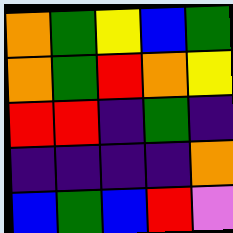[["orange", "green", "yellow", "blue", "green"], ["orange", "green", "red", "orange", "yellow"], ["red", "red", "indigo", "green", "indigo"], ["indigo", "indigo", "indigo", "indigo", "orange"], ["blue", "green", "blue", "red", "violet"]]